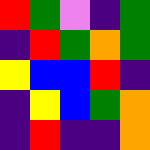[["red", "green", "violet", "indigo", "green"], ["indigo", "red", "green", "orange", "green"], ["yellow", "blue", "blue", "red", "indigo"], ["indigo", "yellow", "blue", "green", "orange"], ["indigo", "red", "indigo", "indigo", "orange"]]